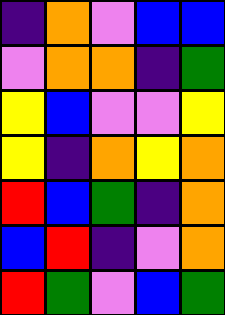[["indigo", "orange", "violet", "blue", "blue"], ["violet", "orange", "orange", "indigo", "green"], ["yellow", "blue", "violet", "violet", "yellow"], ["yellow", "indigo", "orange", "yellow", "orange"], ["red", "blue", "green", "indigo", "orange"], ["blue", "red", "indigo", "violet", "orange"], ["red", "green", "violet", "blue", "green"]]